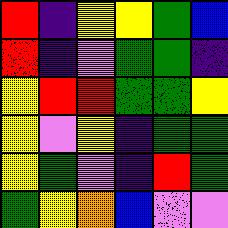[["red", "indigo", "yellow", "yellow", "green", "blue"], ["red", "indigo", "violet", "green", "green", "indigo"], ["yellow", "red", "red", "green", "green", "yellow"], ["yellow", "violet", "yellow", "indigo", "green", "green"], ["yellow", "green", "violet", "indigo", "red", "green"], ["green", "yellow", "orange", "blue", "violet", "violet"]]